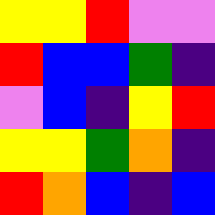[["yellow", "yellow", "red", "violet", "violet"], ["red", "blue", "blue", "green", "indigo"], ["violet", "blue", "indigo", "yellow", "red"], ["yellow", "yellow", "green", "orange", "indigo"], ["red", "orange", "blue", "indigo", "blue"]]